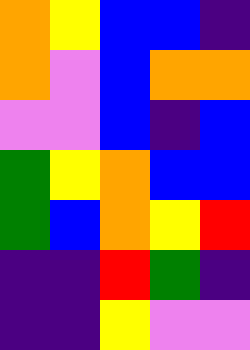[["orange", "yellow", "blue", "blue", "indigo"], ["orange", "violet", "blue", "orange", "orange"], ["violet", "violet", "blue", "indigo", "blue"], ["green", "yellow", "orange", "blue", "blue"], ["green", "blue", "orange", "yellow", "red"], ["indigo", "indigo", "red", "green", "indigo"], ["indigo", "indigo", "yellow", "violet", "violet"]]